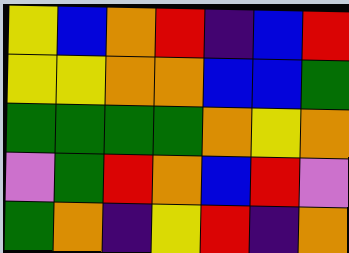[["yellow", "blue", "orange", "red", "indigo", "blue", "red"], ["yellow", "yellow", "orange", "orange", "blue", "blue", "green"], ["green", "green", "green", "green", "orange", "yellow", "orange"], ["violet", "green", "red", "orange", "blue", "red", "violet"], ["green", "orange", "indigo", "yellow", "red", "indigo", "orange"]]